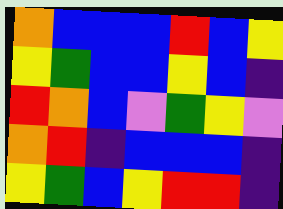[["orange", "blue", "blue", "blue", "red", "blue", "yellow"], ["yellow", "green", "blue", "blue", "yellow", "blue", "indigo"], ["red", "orange", "blue", "violet", "green", "yellow", "violet"], ["orange", "red", "indigo", "blue", "blue", "blue", "indigo"], ["yellow", "green", "blue", "yellow", "red", "red", "indigo"]]